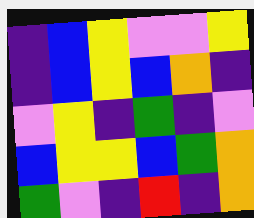[["indigo", "blue", "yellow", "violet", "violet", "yellow"], ["indigo", "blue", "yellow", "blue", "orange", "indigo"], ["violet", "yellow", "indigo", "green", "indigo", "violet"], ["blue", "yellow", "yellow", "blue", "green", "orange"], ["green", "violet", "indigo", "red", "indigo", "orange"]]